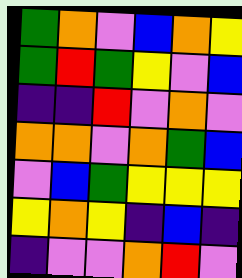[["green", "orange", "violet", "blue", "orange", "yellow"], ["green", "red", "green", "yellow", "violet", "blue"], ["indigo", "indigo", "red", "violet", "orange", "violet"], ["orange", "orange", "violet", "orange", "green", "blue"], ["violet", "blue", "green", "yellow", "yellow", "yellow"], ["yellow", "orange", "yellow", "indigo", "blue", "indigo"], ["indigo", "violet", "violet", "orange", "red", "violet"]]